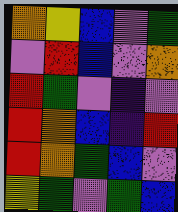[["orange", "yellow", "blue", "violet", "green"], ["violet", "red", "blue", "violet", "orange"], ["red", "green", "violet", "indigo", "violet"], ["red", "orange", "blue", "indigo", "red"], ["red", "orange", "green", "blue", "violet"], ["yellow", "green", "violet", "green", "blue"]]